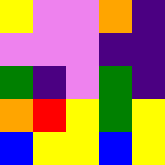[["yellow", "violet", "violet", "orange", "indigo"], ["violet", "violet", "violet", "indigo", "indigo"], ["green", "indigo", "violet", "green", "indigo"], ["orange", "red", "yellow", "green", "yellow"], ["blue", "yellow", "yellow", "blue", "yellow"]]